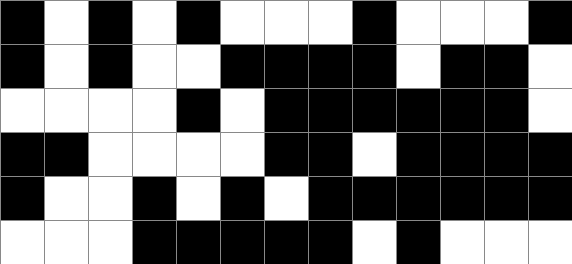[["black", "white", "black", "white", "black", "white", "white", "white", "black", "white", "white", "white", "black"], ["black", "white", "black", "white", "white", "black", "black", "black", "black", "white", "black", "black", "white"], ["white", "white", "white", "white", "black", "white", "black", "black", "black", "black", "black", "black", "white"], ["black", "black", "white", "white", "white", "white", "black", "black", "white", "black", "black", "black", "black"], ["black", "white", "white", "black", "white", "black", "white", "black", "black", "black", "black", "black", "black"], ["white", "white", "white", "black", "black", "black", "black", "black", "white", "black", "white", "white", "white"]]